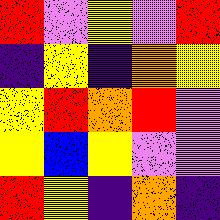[["red", "violet", "yellow", "violet", "red"], ["indigo", "yellow", "indigo", "orange", "yellow"], ["yellow", "red", "orange", "red", "violet"], ["yellow", "blue", "yellow", "violet", "violet"], ["red", "yellow", "indigo", "orange", "indigo"]]